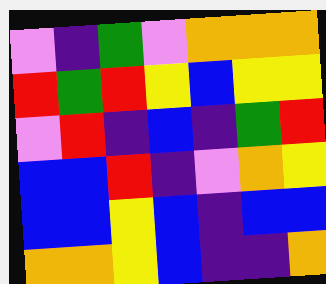[["violet", "indigo", "green", "violet", "orange", "orange", "orange"], ["red", "green", "red", "yellow", "blue", "yellow", "yellow"], ["violet", "red", "indigo", "blue", "indigo", "green", "red"], ["blue", "blue", "red", "indigo", "violet", "orange", "yellow"], ["blue", "blue", "yellow", "blue", "indigo", "blue", "blue"], ["orange", "orange", "yellow", "blue", "indigo", "indigo", "orange"]]